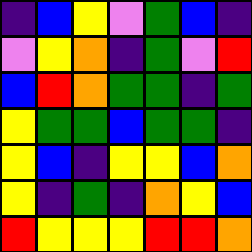[["indigo", "blue", "yellow", "violet", "green", "blue", "indigo"], ["violet", "yellow", "orange", "indigo", "green", "violet", "red"], ["blue", "red", "orange", "green", "green", "indigo", "green"], ["yellow", "green", "green", "blue", "green", "green", "indigo"], ["yellow", "blue", "indigo", "yellow", "yellow", "blue", "orange"], ["yellow", "indigo", "green", "indigo", "orange", "yellow", "blue"], ["red", "yellow", "yellow", "yellow", "red", "red", "orange"]]